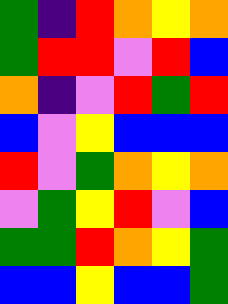[["green", "indigo", "red", "orange", "yellow", "orange"], ["green", "red", "red", "violet", "red", "blue"], ["orange", "indigo", "violet", "red", "green", "red"], ["blue", "violet", "yellow", "blue", "blue", "blue"], ["red", "violet", "green", "orange", "yellow", "orange"], ["violet", "green", "yellow", "red", "violet", "blue"], ["green", "green", "red", "orange", "yellow", "green"], ["blue", "blue", "yellow", "blue", "blue", "green"]]